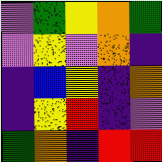[["violet", "green", "yellow", "orange", "green"], ["violet", "yellow", "violet", "orange", "indigo"], ["indigo", "blue", "yellow", "indigo", "orange"], ["indigo", "yellow", "red", "indigo", "violet"], ["green", "orange", "indigo", "red", "red"]]